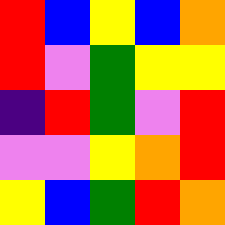[["red", "blue", "yellow", "blue", "orange"], ["red", "violet", "green", "yellow", "yellow"], ["indigo", "red", "green", "violet", "red"], ["violet", "violet", "yellow", "orange", "red"], ["yellow", "blue", "green", "red", "orange"]]